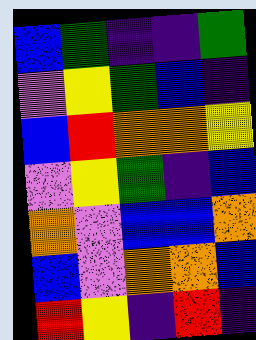[["blue", "green", "indigo", "indigo", "green"], ["violet", "yellow", "green", "blue", "indigo"], ["blue", "red", "orange", "orange", "yellow"], ["violet", "yellow", "green", "indigo", "blue"], ["orange", "violet", "blue", "blue", "orange"], ["blue", "violet", "orange", "orange", "blue"], ["red", "yellow", "indigo", "red", "indigo"]]